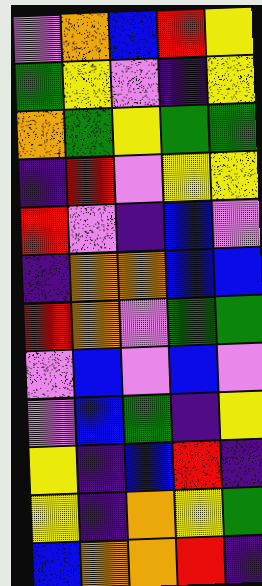[["violet", "orange", "blue", "red", "yellow"], ["green", "yellow", "violet", "indigo", "yellow"], ["orange", "green", "yellow", "green", "green"], ["indigo", "red", "violet", "yellow", "yellow"], ["red", "violet", "indigo", "blue", "violet"], ["indigo", "orange", "orange", "blue", "blue"], ["red", "orange", "violet", "green", "green"], ["violet", "blue", "violet", "blue", "violet"], ["violet", "blue", "green", "indigo", "yellow"], ["yellow", "indigo", "blue", "red", "indigo"], ["yellow", "indigo", "orange", "yellow", "green"], ["blue", "orange", "orange", "red", "indigo"]]